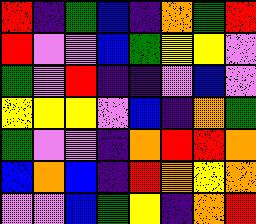[["red", "indigo", "green", "blue", "indigo", "orange", "green", "red"], ["red", "violet", "violet", "blue", "green", "yellow", "yellow", "violet"], ["green", "violet", "red", "indigo", "indigo", "violet", "blue", "violet"], ["yellow", "yellow", "yellow", "violet", "blue", "indigo", "orange", "green"], ["green", "violet", "violet", "indigo", "orange", "red", "red", "orange"], ["blue", "orange", "blue", "indigo", "red", "orange", "yellow", "orange"], ["violet", "violet", "blue", "green", "yellow", "indigo", "orange", "red"]]